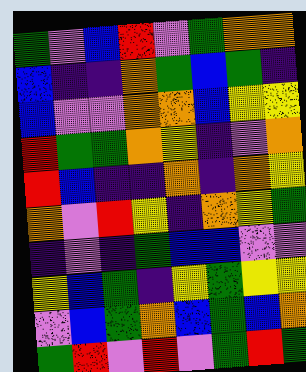[["green", "violet", "blue", "red", "violet", "green", "orange", "orange"], ["blue", "indigo", "indigo", "orange", "green", "blue", "green", "indigo"], ["blue", "violet", "violet", "orange", "orange", "blue", "yellow", "yellow"], ["red", "green", "green", "orange", "yellow", "indigo", "violet", "orange"], ["red", "blue", "indigo", "indigo", "orange", "indigo", "orange", "yellow"], ["orange", "violet", "red", "yellow", "indigo", "orange", "yellow", "green"], ["indigo", "violet", "indigo", "green", "blue", "blue", "violet", "violet"], ["yellow", "blue", "green", "indigo", "yellow", "green", "yellow", "yellow"], ["violet", "blue", "green", "orange", "blue", "green", "blue", "orange"], ["green", "red", "violet", "red", "violet", "green", "red", "green"]]